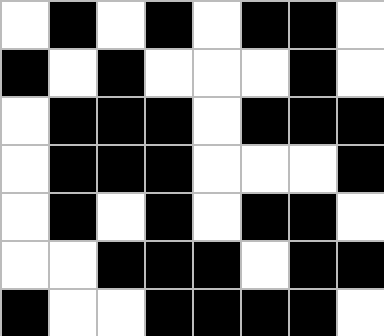[["white", "black", "white", "black", "white", "black", "black", "white"], ["black", "white", "black", "white", "white", "white", "black", "white"], ["white", "black", "black", "black", "white", "black", "black", "black"], ["white", "black", "black", "black", "white", "white", "white", "black"], ["white", "black", "white", "black", "white", "black", "black", "white"], ["white", "white", "black", "black", "black", "white", "black", "black"], ["black", "white", "white", "black", "black", "black", "black", "white"]]